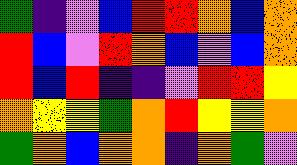[["green", "indigo", "violet", "blue", "red", "red", "orange", "blue", "orange"], ["red", "blue", "violet", "red", "orange", "blue", "violet", "blue", "orange"], ["red", "blue", "red", "indigo", "indigo", "violet", "red", "red", "yellow"], ["orange", "yellow", "yellow", "green", "orange", "red", "yellow", "yellow", "orange"], ["green", "orange", "blue", "orange", "orange", "indigo", "orange", "green", "violet"]]